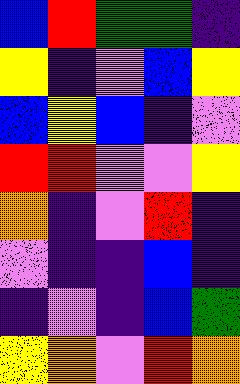[["blue", "red", "green", "green", "indigo"], ["yellow", "indigo", "violet", "blue", "yellow"], ["blue", "yellow", "blue", "indigo", "violet"], ["red", "red", "violet", "violet", "yellow"], ["orange", "indigo", "violet", "red", "indigo"], ["violet", "indigo", "indigo", "blue", "indigo"], ["indigo", "violet", "indigo", "blue", "green"], ["yellow", "orange", "violet", "red", "orange"]]